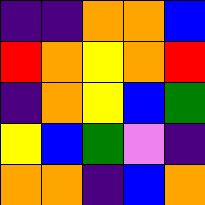[["indigo", "indigo", "orange", "orange", "blue"], ["red", "orange", "yellow", "orange", "red"], ["indigo", "orange", "yellow", "blue", "green"], ["yellow", "blue", "green", "violet", "indigo"], ["orange", "orange", "indigo", "blue", "orange"]]